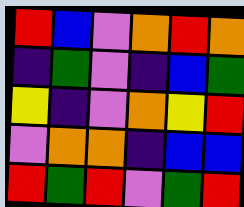[["red", "blue", "violet", "orange", "red", "orange"], ["indigo", "green", "violet", "indigo", "blue", "green"], ["yellow", "indigo", "violet", "orange", "yellow", "red"], ["violet", "orange", "orange", "indigo", "blue", "blue"], ["red", "green", "red", "violet", "green", "red"]]